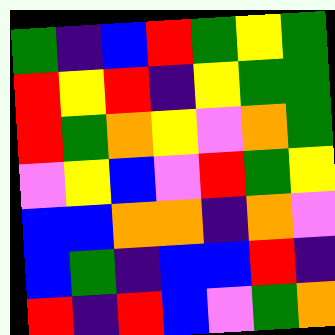[["green", "indigo", "blue", "red", "green", "yellow", "green"], ["red", "yellow", "red", "indigo", "yellow", "green", "green"], ["red", "green", "orange", "yellow", "violet", "orange", "green"], ["violet", "yellow", "blue", "violet", "red", "green", "yellow"], ["blue", "blue", "orange", "orange", "indigo", "orange", "violet"], ["blue", "green", "indigo", "blue", "blue", "red", "indigo"], ["red", "indigo", "red", "blue", "violet", "green", "orange"]]